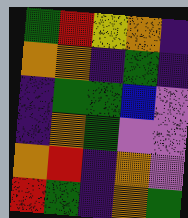[["green", "red", "yellow", "orange", "indigo"], ["orange", "orange", "indigo", "green", "indigo"], ["indigo", "green", "green", "blue", "violet"], ["indigo", "orange", "green", "violet", "violet"], ["orange", "red", "indigo", "orange", "violet"], ["red", "green", "indigo", "orange", "green"]]